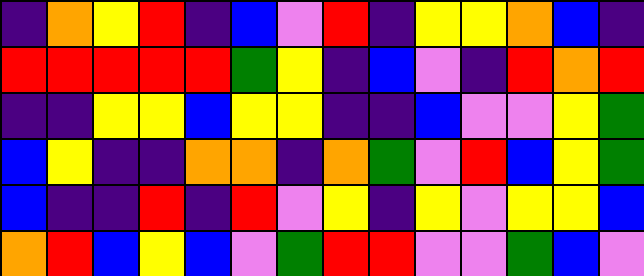[["indigo", "orange", "yellow", "red", "indigo", "blue", "violet", "red", "indigo", "yellow", "yellow", "orange", "blue", "indigo"], ["red", "red", "red", "red", "red", "green", "yellow", "indigo", "blue", "violet", "indigo", "red", "orange", "red"], ["indigo", "indigo", "yellow", "yellow", "blue", "yellow", "yellow", "indigo", "indigo", "blue", "violet", "violet", "yellow", "green"], ["blue", "yellow", "indigo", "indigo", "orange", "orange", "indigo", "orange", "green", "violet", "red", "blue", "yellow", "green"], ["blue", "indigo", "indigo", "red", "indigo", "red", "violet", "yellow", "indigo", "yellow", "violet", "yellow", "yellow", "blue"], ["orange", "red", "blue", "yellow", "blue", "violet", "green", "red", "red", "violet", "violet", "green", "blue", "violet"]]